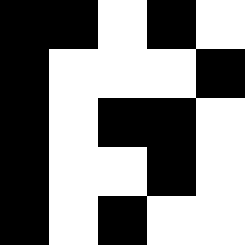[["black", "black", "white", "black", "white"], ["black", "white", "white", "white", "black"], ["black", "white", "black", "black", "white"], ["black", "white", "white", "black", "white"], ["black", "white", "black", "white", "white"]]